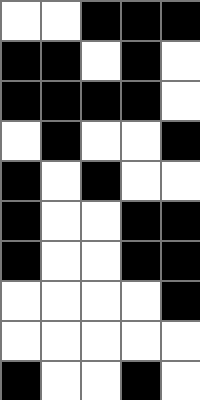[["white", "white", "black", "black", "black"], ["black", "black", "white", "black", "white"], ["black", "black", "black", "black", "white"], ["white", "black", "white", "white", "black"], ["black", "white", "black", "white", "white"], ["black", "white", "white", "black", "black"], ["black", "white", "white", "black", "black"], ["white", "white", "white", "white", "black"], ["white", "white", "white", "white", "white"], ["black", "white", "white", "black", "white"]]